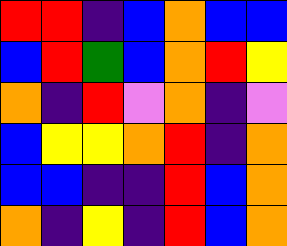[["red", "red", "indigo", "blue", "orange", "blue", "blue"], ["blue", "red", "green", "blue", "orange", "red", "yellow"], ["orange", "indigo", "red", "violet", "orange", "indigo", "violet"], ["blue", "yellow", "yellow", "orange", "red", "indigo", "orange"], ["blue", "blue", "indigo", "indigo", "red", "blue", "orange"], ["orange", "indigo", "yellow", "indigo", "red", "blue", "orange"]]